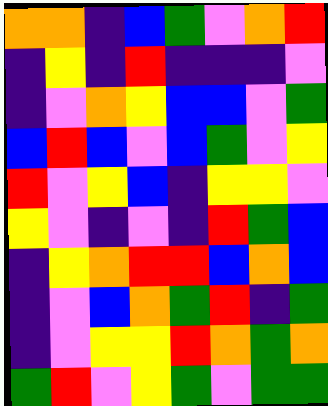[["orange", "orange", "indigo", "blue", "green", "violet", "orange", "red"], ["indigo", "yellow", "indigo", "red", "indigo", "indigo", "indigo", "violet"], ["indigo", "violet", "orange", "yellow", "blue", "blue", "violet", "green"], ["blue", "red", "blue", "violet", "blue", "green", "violet", "yellow"], ["red", "violet", "yellow", "blue", "indigo", "yellow", "yellow", "violet"], ["yellow", "violet", "indigo", "violet", "indigo", "red", "green", "blue"], ["indigo", "yellow", "orange", "red", "red", "blue", "orange", "blue"], ["indigo", "violet", "blue", "orange", "green", "red", "indigo", "green"], ["indigo", "violet", "yellow", "yellow", "red", "orange", "green", "orange"], ["green", "red", "violet", "yellow", "green", "violet", "green", "green"]]